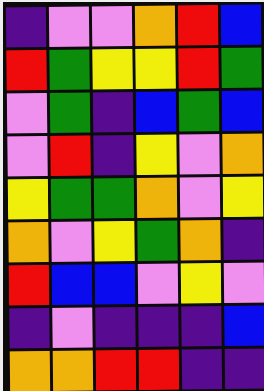[["indigo", "violet", "violet", "orange", "red", "blue"], ["red", "green", "yellow", "yellow", "red", "green"], ["violet", "green", "indigo", "blue", "green", "blue"], ["violet", "red", "indigo", "yellow", "violet", "orange"], ["yellow", "green", "green", "orange", "violet", "yellow"], ["orange", "violet", "yellow", "green", "orange", "indigo"], ["red", "blue", "blue", "violet", "yellow", "violet"], ["indigo", "violet", "indigo", "indigo", "indigo", "blue"], ["orange", "orange", "red", "red", "indigo", "indigo"]]